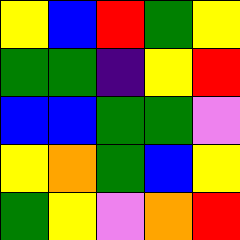[["yellow", "blue", "red", "green", "yellow"], ["green", "green", "indigo", "yellow", "red"], ["blue", "blue", "green", "green", "violet"], ["yellow", "orange", "green", "blue", "yellow"], ["green", "yellow", "violet", "orange", "red"]]